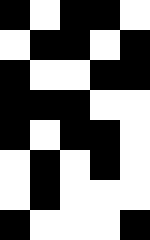[["black", "white", "black", "black", "white"], ["white", "black", "black", "white", "black"], ["black", "white", "white", "black", "black"], ["black", "black", "black", "white", "white"], ["black", "white", "black", "black", "white"], ["white", "black", "white", "black", "white"], ["white", "black", "white", "white", "white"], ["black", "white", "white", "white", "black"]]